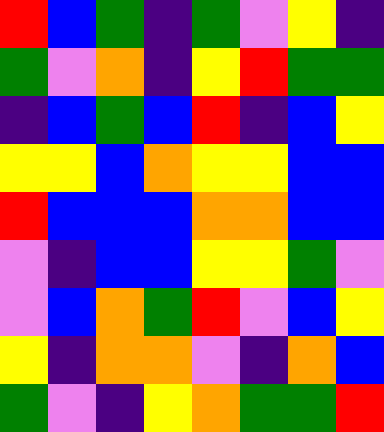[["red", "blue", "green", "indigo", "green", "violet", "yellow", "indigo"], ["green", "violet", "orange", "indigo", "yellow", "red", "green", "green"], ["indigo", "blue", "green", "blue", "red", "indigo", "blue", "yellow"], ["yellow", "yellow", "blue", "orange", "yellow", "yellow", "blue", "blue"], ["red", "blue", "blue", "blue", "orange", "orange", "blue", "blue"], ["violet", "indigo", "blue", "blue", "yellow", "yellow", "green", "violet"], ["violet", "blue", "orange", "green", "red", "violet", "blue", "yellow"], ["yellow", "indigo", "orange", "orange", "violet", "indigo", "orange", "blue"], ["green", "violet", "indigo", "yellow", "orange", "green", "green", "red"]]